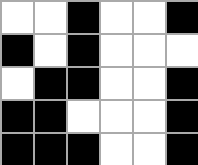[["white", "white", "black", "white", "white", "black"], ["black", "white", "black", "white", "white", "white"], ["white", "black", "black", "white", "white", "black"], ["black", "black", "white", "white", "white", "black"], ["black", "black", "black", "white", "white", "black"]]